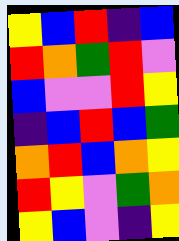[["yellow", "blue", "red", "indigo", "blue"], ["red", "orange", "green", "red", "violet"], ["blue", "violet", "violet", "red", "yellow"], ["indigo", "blue", "red", "blue", "green"], ["orange", "red", "blue", "orange", "yellow"], ["red", "yellow", "violet", "green", "orange"], ["yellow", "blue", "violet", "indigo", "yellow"]]